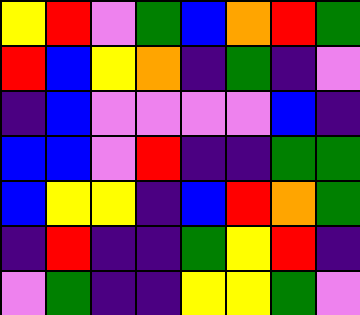[["yellow", "red", "violet", "green", "blue", "orange", "red", "green"], ["red", "blue", "yellow", "orange", "indigo", "green", "indigo", "violet"], ["indigo", "blue", "violet", "violet", "violet", "violet", "blue", "indigo"], ["blue", "blue", "violet", "red", "indigo", "indigo", "green", "green"], ["blue", "yellow", "yellow", "indigo", "blue", "red", "orange", "green"], ["indigo", "red", "indigo", "indigo", "green", "yellow", "red", "indigo"], ["violet", "green", "indigo", "indigo", "yellow", "yellow", "green", "violet"]]